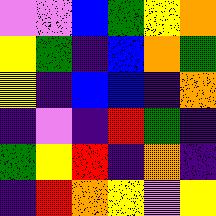[["violet", "violet", "blue", "green", "yellow", "orange"], ["yellow", "green", "indigo", "blue", "orange", "green"], ["yellow", "indigo", "blue", "blue", "indigo", "orange"], ["indigo", "violet", "indigo", "red", "green", "indigo"], ["green", "yellow", "red", "indigo", "orange", "indigo"], ["indigo", "red", "orange", "yellow", "violet", "yellow"]]